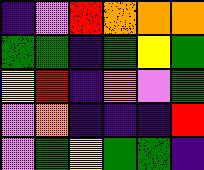[["indigo", "violet", "red", "orange", "orange", "orange"], ["green", "green", "indigo", "green", "yellow", "green"], ["yellow", "red", "indigo", "orange", "violet", "green"], ["violet", "orange", "indigo", "indigo", "indigo", "red"], ["violet", "green", "yellow", "green", "green", "indigo"]]